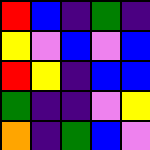[["red", "blue", "indigo", "green", "indigo"], ["yellow", "violet", "blue", "violet", "blue"], ["red", "yellow", "indigo", "blue", "blue"], ["green", "indigo", "indigo", "violet", "yellow"], ["orange", "indigo", "green", "blue", "violet"]]